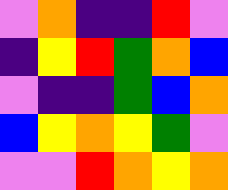[["violet", "orange", "indigo", "indigo", "red", "violet"], ["indigo", "yellow", "red", "green", "orange", "blue"], ["violet", "indigo", "indigo", "green", "blue", "orange"], ["blue", "yellow", "orange", "yellow", "green", "violet"], ["violet", "violet", "red", "orange", "yellow", "orange"]]